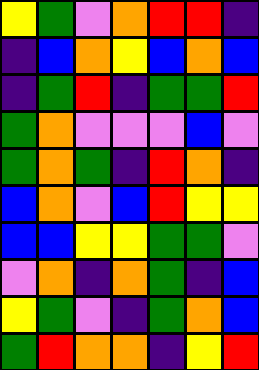[["yellow", "green", "violet", "orange", "red", "red", "indigo"], ["indigo", "blue", "orange", "yellow", "blue", "orange", "blue"], ["indigo", "green", "red", "indigo", "green", "green", "red"], ["green", "orange", "violet", "violet", "violet", "blue", "violet"], ["green", "orange", "green", "indigo", "red", "orange", "indigo"], ["blue", "orange", "violet", "blue", "red", "yellow", "yellow"], ["blue", "blue", "yellow", "yellow", "green", "green", "violet"], ["violet", "orange", "indigo", "orange", "green", "indigo", "blue"], ["yellow", "green", "violet", "indigo", "green", "orange", "blue"], ["green", "red", "orange", "orange", "indigo", "yellow", "red"]]